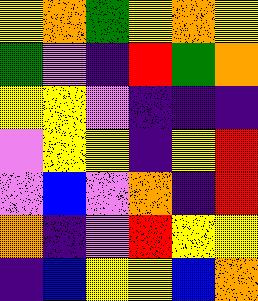[["yellow", "orange", "green", "yellow", "orange", "yellow"], ["green", "violet", "indigo", "red", "green", "orange"], ["yellow", "yellow", "violet", "indigo", "indigo", "indigo"], ["violet", "yellow", "yellow", "indigo", "yellow", "red"], ["violet", "blue", "violet", "orange", "indigo", "red"], ["orange", "indigo", "violet", "red", "yellow", "yellow"], ["indigo", "blue", "yellow", "yellow", "blue", "orange"]]